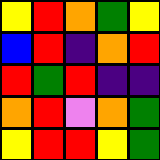[["yellow", "red", "orange", "green", "yellow"], ["blue", "red", "indigo", "orange", "red"], ["red", "green", "red", "indigo", "indigo"], ["orange", "red", "violet", "orange", "green"], ["yellow", "red", "red", "yellow", "green"]]